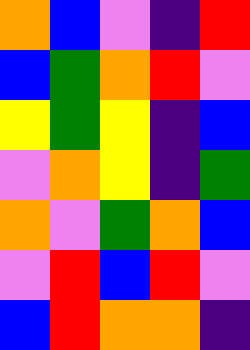[["orange", "blue", "violet", "indigo", "red"], ["blue", "green", "orange", "red", "violet"], ["yellow", "green", "yellow", "indigo", "blue"], ["violet", "orange", "yellow", "indigo", "green"], ["orange", "violet", "green", "orange", "blue"], ["violet", "red", "blue", "red", "violet"], ["blue", "red", "orange", "orange", "indigo"]]